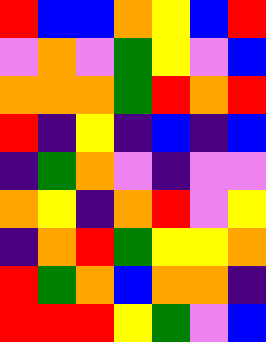[["red", "blue", "blue", "orange", "yellow", "blue", "red"], ["violet", "orange", "violet", "green", "yellow", "violet", "blue"], ["orange", "orange", "orange", "green", "red", "orange", "red"], ["red", "indigo", "yellow", "indigo", "blue", "indigo", "blue"], ["indigo", "green", "orange", "violet", "indigo", "violet", "violet"], ["orange", "yellow", "indigo", "orange", "red", "violet", "yellow"], ["indigo", "orange", "red", "green", "yellow", "yellow", "orange"], ["red", "green", "orange", "blue", "orange", "orange", "indigo"], ["red", "red", "red", "yellow", "green", "violet", "blue"]]